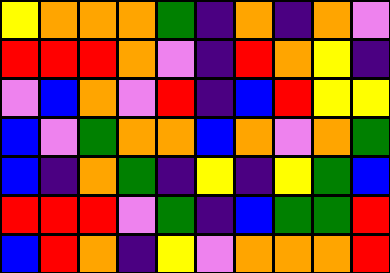[["yellow", "orange", "orange", "orange", "green", "indigo", "orange", "indigo", "orange", "violet"], ["red", "red", "red", "orange", "violet", "indigo", "red", "orange", "yellow", "indigo"], ["violet", "blue", "orange", "violet", "red", "indigo", "blue", "red", "yellow", "yellow"], ["blue", "violet", "green", "orange", "orange", "blue", "orange", "violet", "orange", "green"], ["blue", "indigo", "orange", "green", "indigo", "yellow", "indigo", "yellow", "green", "blue"], ["red", "red", "red", "violet", "green", "indigo", "blue", "green", "green", "red"], ["blue", "red", "orange", "indigo", "yellow", "violet", "orange", "orange", "orange", "red"]]